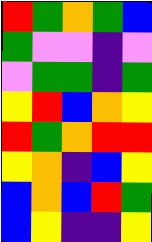[["red", "green", "orange", "green", "blue"], ["green", "violet", "violet", "indigo", "violet"], ["violet", "green", "green", "indigo", "green"], ["yellow", "red", "blue", "orange", "yellow"], ["red", "green", "orange", "red", "red"], ["yellow", "orange", "indigo", "blue", "yellow"], ["blue", "orange", "blue", "red", "green"], ["blue", "yellow", "indigo", "indigo", "yellow"]]